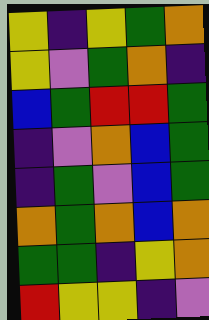[["yellow", "indigo", "yellow", "green", "orange"], ["yellow", "violet", "green", "orange", "indigo"], ["blue", "green", "red", "red", "green"], ["indigo", "violet", "orange", "blue", "green"], ["indigo", "green", "violet", "blue", "green"], ["orange", "green", "orange", "blue", "orange"], ["green", "green", "indigo", "yellow", "orange"], ["red", "yellow", "yellow", "indigo", "violet"]]